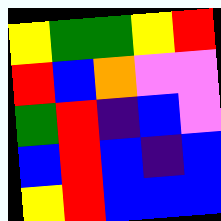[["yellow", "green", "green", "yellow", "red"], ["red", "blue", "orange", "violet", "violet"], ["green", "red", "indigo", "blue", "violet"], ["blue", "red", "blue", "indigo", "blue"], ["yellow", "red", "blue", "blue", "blue"]]